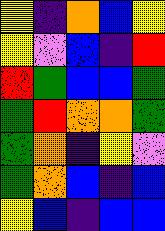[["yellow", "indigo", "orange", "blue", "yellow"], ["yellow", "violet", "blue", "indigo", "red"], ["red", "green", "blue", "blue", "green"], ["green", "red", "orange", "orange", "green"], ["green", "orange", "indigo", "yellow", "violet"], ["green", "orange", "blue", "indigo", "blue"], ["yellow", "blue", "indigo", "blue", "blue"]]